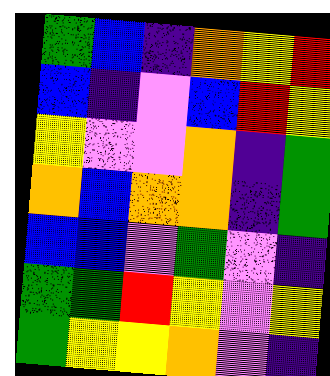[["green", "blue", "indigo", "orange", "yellow", "red"], ["blue", "indigo", "violet", "blue", "red", "yellow"], ["yellow", "violet", "violet", "orange", "indigo", "green"], ["orange", "blue", "orange", "orange", "indigo", "green"], ["blue", "blue", "violet", "green", "violet", "indigo"], ["green", "green", "red", "yellow", "violet", "yellow"], ["green", "yellow", "yellow", "orange", "violet", "indigo"]]